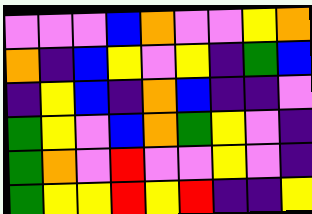[["violet", "violet", "violet", "blue", "orange", "violet", "violet", "yellow", "orange"], ["orange", "indigo", "blue", "yellow", "violet", "yellow", "indigo", "green", "blue"], ["indigo", "yellow", "blue", "indigo", "orange", "blue", "indigo", "indigo", "violet"], ["green", "yellow", "violet", "blue", "orange", "green", "yellow", "violet", "indigo"], ["green", "orange", "violet", "red", "violet", "violet", "yellow", "violet", "indigo"], ["green", "yellow", "yellow", "red", "yellow", "red", "indigo", "indigo", "yellow"]]